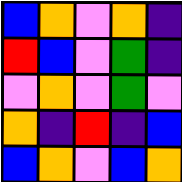[["blue", "orange", "violet", "orange", "indigo"], ["red", "blue", "violet", "green", "indigo"], ["violet", "orange", "violet", "green", "violet"], ["orange", "indigo", "red", "indigo", "blue"], ["blue", "orange", "violet", "blue", "orange"]]